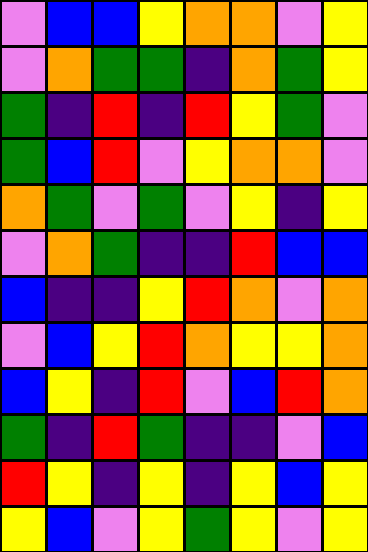[["violet", "blue", "blue", "yellow", "orange", "orange", "violet", "yellow"], ["violet", "orange", "green", "green", "indigo", "orange", "green", "yellow"], ["green", "indigo", "red", "indigo", "red", "yellow", "green", "violet"], ["green", "blue", "red", "violet", "yellow", "orange", "orange", "violet"], ["orange", "green", "violet", "green", "violet", "yellow", "indigo", "yellow"], ["violet", "orange", "green", "indigo", "indigo", "red", "blue", "blue"], ["blue", "indigo", "indigo", "yellow", "red", "orange", "violet", "orange"], ["violet", "blue", "yellow", "red", "orange", "yellow", "yellow", "orange"], ["blue", "yellow", "indigo", "red", "violet", "blue", "red", "orange"], ["green", "indigo", "red", "green", "indigo", "indigo", "violet", "blue"], ["red", "yellow", "indigo", "yellow", "indigo", "yellow", "blue", "yellow"], ["yellow", "blue", "violet", "yellow", "green", "yellow", "violet", "yellow"]]